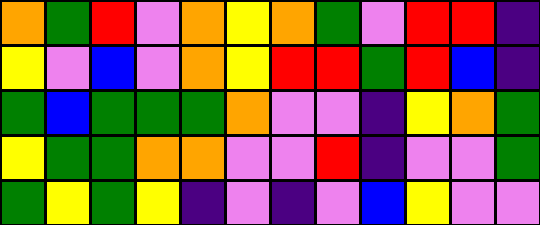[["orange", "green", "red", "violet", "orange", "yellow", "orange", "green", "violet", "red", "red", "indigo"], ["yellow", "violet", "blue", "violet", "orange", "yellow", "red", "red", "green", "red", "blue", "indigo"], ["green", "blue", "green", "green", "green", "orange", "violet", "violet", "indigo", "yellow", "orange", "green"], ["yellow", "green", "green", "orange", "orange", "violet", "violet", "red", "indigo", "violet", "violet", "green"], ["green", "yellow", "green", "yellow", "indigo", "violet", "indigo", "violet", "blue", "yellow", "violet", "violet"]]